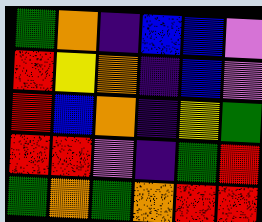[["green", "orange", "indigo", "blue", "blue", "violet"], ["red", "yellow", "orange", "indigo", "blue", "violet"], ["red", "blue", "orange", "indigo", "yellow", "green"], ["red", "red", "violet", "indigo", "green", "red"], ["green", "orange", "green", "orange", "red", "red"]]